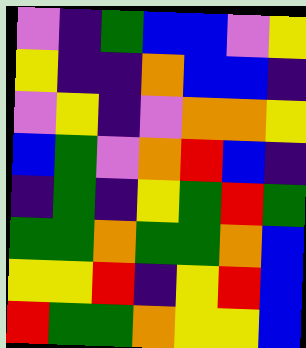[["violet", "indigo", "green", "blue", "blue", "violet", "yellow"], ["yellow", "indigo", "indigo", "orange", "blue", "blue", "indigo"], ["violet", "yellow", "indigo", "violet", "orange", "orange", "yellow"], ["blue", "green", "violet", "orange", "red", "blue", "indigo"], ["indigo", "green", "indigo", "yellow", "green", "red", "green"], ["green", "green", "orange", "green", "green", "orange", "blue"], ["yellow", "yellow", "red", "indigo", "yellow", "red", "blue"], ["red", "green", "green", "orange", "yellow", "yellow", "blue"]]